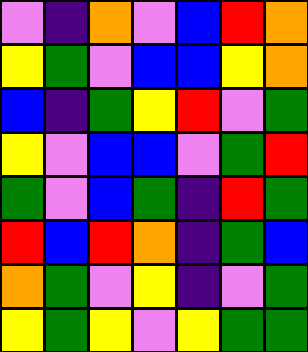[["violet", "indigo", "orange", "violet", "blue", "red", "orange"], ["yellow", "green", "violet", "blue", "blue", "yellow", "orange"], ["blue", "indigo", "green", "yellow", "red", "violet", "green"], ["yellow", "violet", "blue", "blue", "violet", "green", "red"], ["green", "violet", "blue", "green", "indigo", "red", "green"], ["red", "blue", "red", "orange", "indigo", "green", "blue"], ["orange", "green", "violet", "yellow", "indigo", "violet", "green"], ["yellow", "green", "yellow", "violet", "yellow", "green", "green"]]